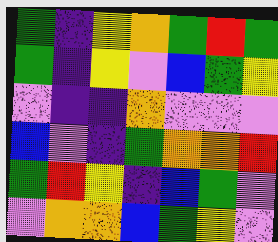[["green", "indigo", "yellow", "orange", "green", "red", "green"], ["green", "indigo", "yellow", "violet", "blue", "green", "yellow"], ["violet", "indigo", "indigo", "orange", "violet", "violet", "violet"], ["blue", "violet", "indigo", "green", "orange", "orange", "red"], ["green", "red", "yellow", "indigo", "blue", "green", "violet"], ["violet", "orange", "orange", "blue", "green", "yellow", "violet"]]